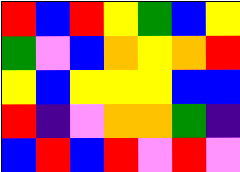[["red", "blue", "red", "yellow", "green", "blue", "yellow"], ["green", "violet", "blue", "orange", "yellow", "orange", "red"], ["yellow", "blue", "yellow", "yellow", "yellow", "blue", "blue"], ["red", "indigo", "violet", "orange", "orange", "green", "indigo"], ["blue", "red", "blue", "red", "violet", "red", "violet"]]